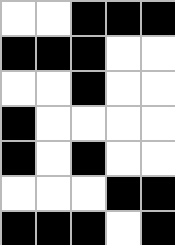[["white", "white", "black", "black", "black"], ["black", "black", "black", "white", "white"], ["white", "white", "black", "white", "white"], ["black", "white", "white", "white", "white"], ["black", "white", "black", "white", "white"], ["white", "white", "white", "black", "black"], ["black", "black", "black", "white", "black"]]